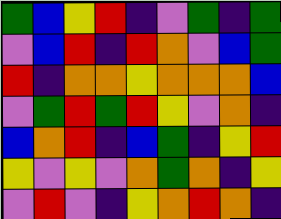[["green", "blue", "yellow", "red", "indigo", "violet", "green", "indigo", "green"], ["violet", "blue", "red", "indigo", "red", "orange", "violet", "blue", "green"], ["red", "indigo", "orange", "orange", "yellow", "orange", "orange", "orange", "blue"], ["violet", "green", "red", "green", "red", "yellow", "violet", "orange", "indigo"], ["blue", "orange", "red", "indigo", "blue", "green", "indigo", "yellow", "red"], ["yellow", "violet", "yellow", "violet", "orange", "green", "orange", "indigo", "yellow"], ["violet", "red", "violet", "indigo", "yellow", "orange", "red", "orange", "indigo"]]